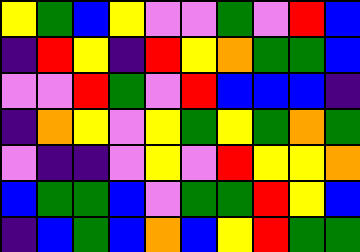[["yellow", "green", "blue", "yellow", "violet", "violet", "green", "violet", "red", "blue"], ["indigo", "red", "yellow", "indigo", "red", "yellow", "orange", "green", "green", "blue"], ["violet", "violet", "red", "green", "violet", "red", "blue", "blue", "blue", "indigo"], ["indigo", "orange", "yellow", "violet", "yellow", "green", "yellow", "green", "orange", "green"], ["violet", "indigo", "indigo", "violet", "yellow", "violet", "red", "yellow", "yellow", "orange"], ["blue", "green", "green", "blue", "violet", "green", "green", "red", "yellow", "blue"], ["indigo", "blue", "green", "blue", "orange", "blue", "yellow", "red", "green", "green"]]